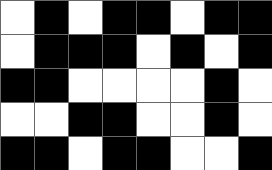[["white", "black", "white", "black", "black", "white", "black", "black"], ["white", "black", "black", "black", "white", "black", "white", "black"], ["black", "black", "white", "white", "white", "white", "black", "white"], ["white", "white", "black", "black", "white", "white", "black", "white"], ["black", "black", "white", "black", "black", "white", "white", "black"]]